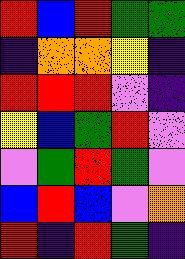[["red", "blue", "red", "green", "green"], ["indigo", "orange", "orange", "yellow", "indigo"], ["red", "red", "red", "violet", "indigo"], ["yellow", "blue", "green", "red", "violet"], ["violet", "green", "red", "green", "violet"], ["blue", "red", "blue", "violet", "orange"], ["red", "indigo", "red", "green", "indigo"]]